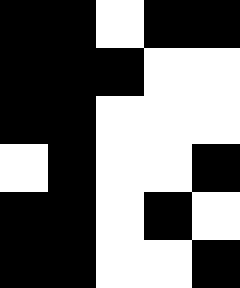[["black", "black", "white", "black", "black"], ["black", "black", "black", "white", "white"], ["black", "black", "white", "white", "white"], ["white", "black", "white", "white", "black"], ["black", "black", "white", "black", "white"], ["black", "black", "white", "white", "black"]]